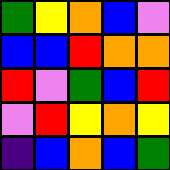[["green", "yellow", "orange", "blue", "violet"], ["blue", "blue", "red", "orange", "orange"], ["red", "violet", "green", "blue", "red"], ["violet", "red", "yellow", "orange", "yellow"], ["indigo", "blue", "orange", "blue", "green"]]